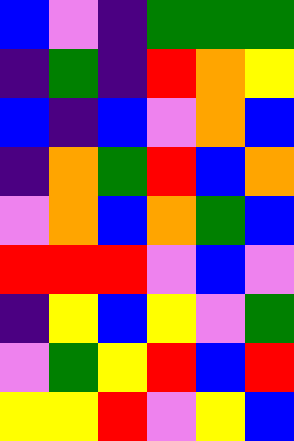[["blue", "violet", "indigo", "green", "green", "green"], ["indigo", "green", "indigo", "red", "orange", "yellow"], ["blue", "indigo", "blue", "violet", "orange", "blue"], ["indigo", "orange", "green", "red", "blue", "orange"], ["violet", "orange", "blue", "orange", "green", "blue"], ["red", "red", "red", "violet", "blue", "violet"], ["indigo", "yellow", "blue", "yellow", "violet", "green"], ["violet", "green", "yellow", "red", "blue", "red"], ["yellow", "yellow", "red", "violet", "yellow", "blue"]]